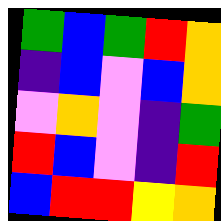[["green", "blue", "green", "red", "orange"], ["indigo", "blue", "violet", "blue", "orange"], ["violet", "orange", "violet", "indigo", "green"], ["red", "blue", "violet", "indigo", "red"], ["blue", "red", "red", "yellow", "orange"]]